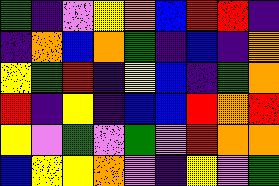[["green", "indigo", "violet", "yellow", "orange", "blue", "red", "red", "indigo"], ["indigo", "orange", "blue", "orange", "green", "indigo", "blue", "indigo", "orange"], ["yellow", "green", "red", "indigo", "yellow", "blue", "indigo", "green", "orange"], ["red", "indigo", "yellow", "indigo", "blue", "blue", "red", "orange", "red"], ["yellow", "violet", "green", "violet", "green", "violet", "red", "orange", "orange"], ["blue", "yellow", "yellow", "orange", "violet", "indigo", "yellow", "violet", "green"]]